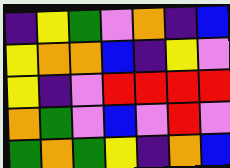[["indigo", "yellow", "green", "violet", "orange", "indigo", "blue"], ["yellow", "orange", "orange", "blue", "indigo", "yellow", "violet"], ["yellow", "indigo", "violet", "red", "red", "red", "red"], ["orange", "green", "violet", "blue", "violet", "red", "violet"], ["green", "orange", "green", "yellow", "indigo", "orange", "blue"]]